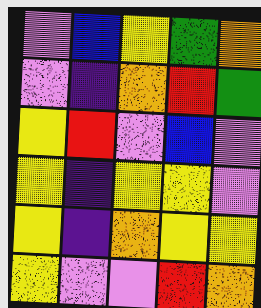[["violet", "blue", "yellow", "green", "orange"], ["violet", "indigo", "orange", "red", "green"], ["yellow", "red", "violet", "blue", "violet"], ["yellow", "indigo", "yellow", "yellow", "violet"], ["yellow", "indigo", "orange", "yellow", "yellow"], ["yellow", "violet", "violet", "red", "orange"]]